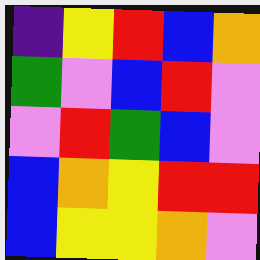[["indigo", "yellow", "red", "blue", "orange"], ["green", "violet", "blue", "red", "violet"], ["violet", "red", "green", "blue", "violet"], ["blue", "orange", "yellow", "red", "red"], ["blue", "yellow", "yellow", "orange", "violet"]]